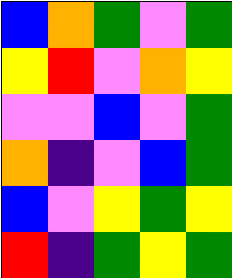[["blue", "orange", "green", "violet", "green"], ["yellow", "red", "violet", "orange", "yellow"], ["violet", "violet", "blue", "violet", "green"], ["orange", "indigo", "violet", "blue", "green"], ["blue", "violet", "yellow", "green", "yellow"], ["red", "indigo", "green", "yellow", "green"]]